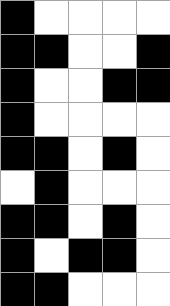[["black", "white", "white", "white", "white"], ["black", "black", "white", "white", "black"], ["black", "white", "white", "black", "black"], ["black", "white", "white", "white", "white"], ["black", "black", "white", "black", "white"], ["white", "black", "white", "white", "white"], ["black", "black", "white", "black", "white"], ["black", "white", "black", "black", "white"], ["black", "black", "white", "white", "white"]]